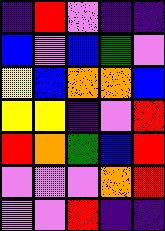[["indigo", "red", "violet", "indigo", "indigo"], ["blue", "violet", "blue", "green", "violet"], ["yellow", "blue", "orange", "orange", "blue"], ["yellow", "yellow", "indigo", "violet", "red"], ["red", "orange", "green", "blue", "red"], ["violet", "violet", "violet", "orange", "red"], ["violet", "violet", "red", "indigo", "indigo"]]